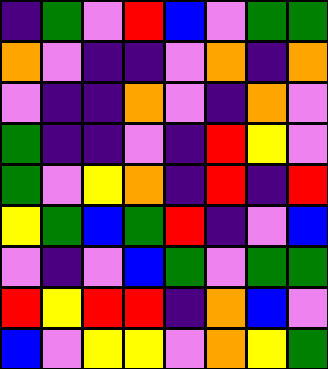[["indigo", "green", "violet", "red", "blue", "violet", "green", "green"], ["orange", "violet", "indigo", "indigo", "violet", "orange", "indigo", "orange"], ["violet", "indigo", "indigo", "orange", "violet", "indigo", "orange", "violet"], ["green", "indigo", "indigo", "violet", "indigo", "red", "yellow", "violet"], ["green", "violet", "yellow", "orange", "indigo", "red", "indigo", "red"], ["yellow", "green", "blue", "green", "red", "indigo", "violet", "blue"], ["violet", "indigo", "violet", "blue", "green", "violet", "green", "green"], ["red", "yellow", "red", "red", "indigo", "orange", "blue", "violet"], ["blue", "violet", "yellow", "yellow", "violet", "orange", "yellow", "green"]]